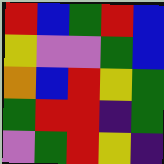[["red", "blue", "green", "red", "blue"], ["yellow", "violet", "violet", "green", "blue"], ["orange", "blue", "red", "yellow", "green"], ["green", "red", "red", "indigo", "green"], ["violet", "green", "red", "yellow", "indigo"]]